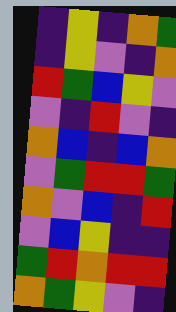[["indigo", "yellow", "indigo", "orange", "green"], ["indigo", "yellow", "violet", "indigo", "orange"], ["red", "green", "blue", "yellow", "violet"], ["violet", "indigo", "red", "violet", "indigo"], ["orange", "blue", "indigo", "blue", "orange"], ["violet", "green", "red", "red", "green"], ["orange", "violet", "blue", "indigo", "red"], ["violet", "blue", "yellow", "indigo", "indigo"], ["green", "red", "orange", "red", "red"], ["orange", "green", "yellow", "violet", "indigo"]]